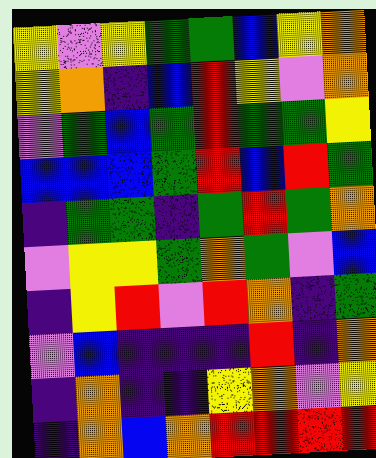[["yellow", "violet", "yellow", "green", "green", "blue", "yellow", "orange"], ["yellow", "orange", "indigo", "blue", "red", "yellow", "violet", "orange"], ["violet", "green", "blue", "green", "red", "green", "green", "yellow"], ["blue", "blue", "blue", "green", "red", "blue", "red", "green"], ["indigo", "green", "green", "indigo", "green", "red", "green", "orange"], ["violet", "yellow", "yellow", "green", "orange", "green", "violet", "blue"], ["indigo", "yellow", "red", "violet", "red", "orange", "indigo", "green"], ["violet", "blue", "indigo", "indigo", "indigo", "red", "indigo", "orange"], ["indigo", "orange", "indigo", "indigo", "yellow", "orange", "violet", "yellow"], ["indigo", "orange", "blue", "orange", "red", "red", "red", "red"]]